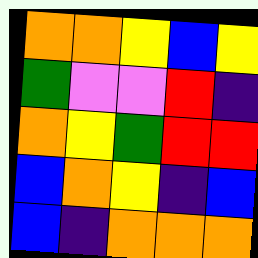[["orange", "orange", "yellow", "blue", "yellow"], ["green", "violet", "violet", "red", "indigo"], ["orange", "yellow", "green", "red", "red"], ["blue", "orange", "yellow", "indigo", "blue"], ["blue", "indigo", "orange", "orange", "orange"]]